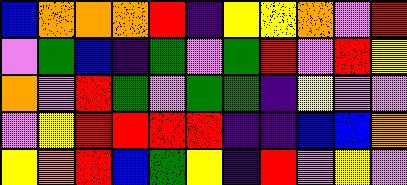[["blue", "orange", "orange", "orange", "red", "indigo", "yellow", "yellow", "orange", "violet", "red"], ["violet", "green", "blue", "indigo", "green", "violet", "green", "red", "violet", "red", "yellow"], ["orange", "violet", "red", "green", "violet", "green", "green", "indigo", "yellow", "violet", "violet"], ["violet", "yellow", "red", "red", "red", "red", "indigo", "indigo", "blue", "blue", "orange"], ["yellow", "orange", "red", "blue", "green", "yellow", "indigo", "red", "violet", "yellow", "violet"]]